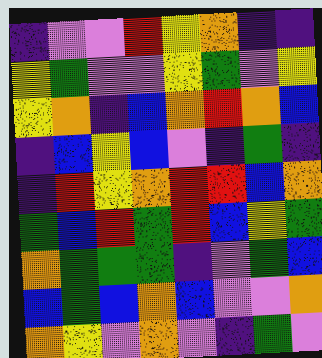[["indigo", "violet", "violet", "red", "yellow", "orange", "indigo", "indigo"], ["yellow", "green", "violet", "violet", "yellow", "green", "violet", "yellow"], ["yellow", "orange", "indigo", "blue", "orange", "red", "orange", "blue"], ["indigo", "blue", "yellow", "blue", "violet", "indigo", "green", "indigo"], ["indigo", "red", "yellow", "orange", "red", "red", "blue", "orange"], ["green", "blue", "red", "green", "red", "blue", "yellow", "green"], ["orange", "green", "green", "green", "indigo", "violet", "green", "blue"], ["blue", "green", "blue", "orange", "blue", "violet", "violet", "orange"], ["orange", "yellow", "violet", "orange", "violet", "indigo", "green", "violet"]]